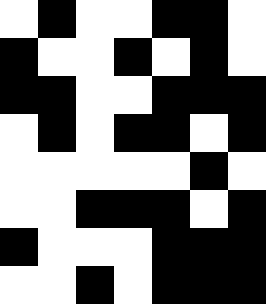[["white", "black", "white", "white", "black", "black", "white"], ["black", "white", "white", "black", "white", "black", "white"], ["black", "black", "white", "white", "black", "black", "black"], ["white", "black", "white", "black", "black", "white", "black"], ["white", "white", "white", "white", "white", "black", "white"], ["white", "white", "black", "black", "black", "white", "black"], ["black", "white", "white", "white", "black", "black", "black"], ["white", "white", "black", "white", "black", "black", "black"]]